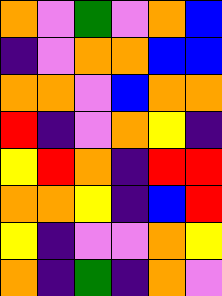[["orange", "violet", "green", "violet", "orange", "blue"], ["indigo", "violet", "orange", "orange", "blue", "blue"], ["orange", "orange", "violet", "blue", "orange", "orange"], ["red", "indigo", "violet", "orange", "yellow", "indigo"], ["yellow", "red", "orange", "indigo", "red", "red"], ["orange", "orange", "yellow", "indigo", "blue", "red"], ["yellow", "indigo", "violet", "violet", "orange", "yellow"], ["orange", "indigo", "green", "indigo", "orange", "violet"]]